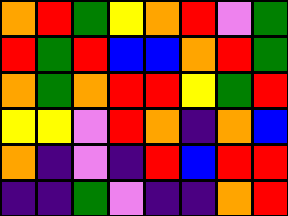[["orange", "red", "green", "yellow", "orange", "red", "violet", "green"], ["red", "green", "red", "blue", "blue", "orange", "red", "green"], ["orange", "green", "orange", "red", "red", "yellow", "green", "red"], ["yellow", "yellow", "violet", "red", "orange", "indigo", "orange", "blue"], ["orange", "indigo", "violet", "indigo", "red", "blue", "red", "red"], ["indigo", "indigo", "green", "violet", "indigo", "indigo", "orange", "red"]]